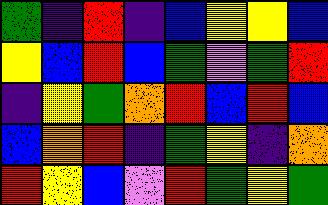[["green", "indigo", "red", "indigo", "blue", "yellow", "yellow", "blue"], ["yellow", "blue", "red", "blue", "green", "violet", "green", "red"], ["indigo", "yellow", "green", "orange", "red", "blue", "red", "blue"], ["blue", "orange", "red", "indigo", "green", "yellow", "indigo", "orange"], ["red", "yellow", "blue", "violet", "red", "green", "yellow", "green"]]